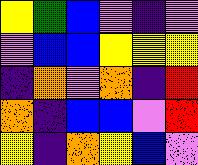[["yellow", "green", "blue", "violet", "indigo", "violet"], ["violet", "blue", "blue", "yellow", "yellow", "yellow"], ["indigo", "orange", "violet", "orange", "indigo", "red"], ["orange", "indigo", "blue", "blue", "violet", "red"], ["yellow", "indigo", "orange", "yellow", "blue", "violet"]]